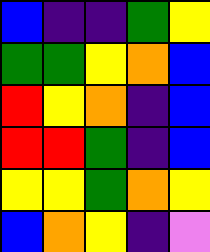[["blue", "indigo", "indigo", "green", "yellow"], ["green", "green", "yellow", "orange", "blue"], ["red", "yellow", "orange", "indigo", "blue"], ["red", "red", "green", "indigo", "blue"], ["yellow", "yellow", "green", "orange", "yellow"], ["blue", "orange", "yellow", "indigo", "violet"]]